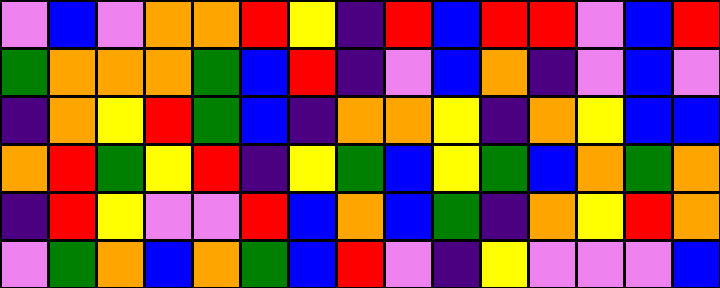[["violet", "blue", "violet", "orange", "orange", "red", "yellow", "indigo", "red", "blue", "red", "red", "violet", "blue", "red"], ["green", "orange", "orange", "orange", "green", "blue", "red", "indigo", "violet", "blue", "orange", "indigo", "violet", "blue", "violet"], ["indigo", "orange", "yellow", "red", "green", "blue", "indigo", "orange", "orange", "yellow", "indigo", "orange", "yellow", "blue", "blue"], ["orange", "red", "green", "yellow", "red", "indigo", "yellow", "green", "blue", "yellow", "green", "blue", "orange", "green", "orange"], ["indigo", "red", "yellow", "violet", "violet", "red", "blue", "orange", "blue", "green", "indigo", "orange", "yellow", "red", "orange"], ["violet", "green", "orange", "blue", "orange", "green", "blue", "red", "violet", "indigo", "yellow", "violet", "violet", "violet", "blue"]]